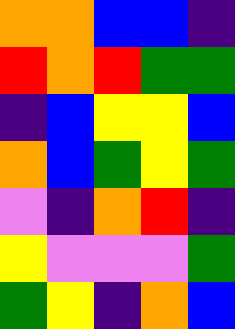[["orange", "orange", "blue", "blue", "indigo"], ["red", "orange", "red", "green", "green"], ["indigo", "blue", "yellow", "yellow", "blue"], ["orange", "blue", "green", "yellow", "green"], ["violet", "indigo", "orange", "red", "indigo"], ["yellow", "violet", "violet", "violet", "green"], ["green", "yellow", "indigo", "orange", "blue"]]